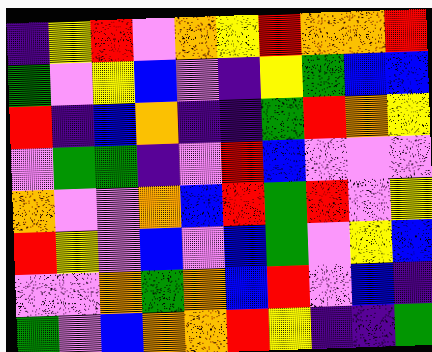[["indigo", "yellow", "red", "violet", "orange", "yellow", "red", "orange", "orange", "red"], ["green", "violet", "yellow", "blue", "violet", "indigo", "yellow", "green", "blue", "blue"], ["red", "indigo", "blue", "orange", "indigo", "indigo", "green", "red", "orange", "yellow"], ["violet", "green", "green", "indigo", "violet", "red", "blue", "violet", "violet", "violet"], ["orange", "violet", "violet", "orange", "blue", "red", "green", "red", "violet", "yellow"], ["red", "yellow", "violet", "blue", "violet", "blue", "green", "violet", "yellow", "blue"], ["violet", "violet", "orange", "green", "orange", "blue", "red", "violet", "blue", "indigo"], ["green", "violet", "blue", "orange", "orange", "red", "yellow", "indigo", "indigo", "green"]]